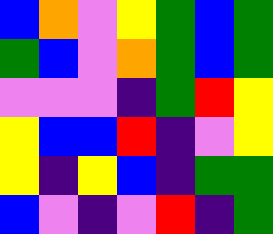[["blue", "orange", "violet", "yellow", "green", "blue", "green"], ["green", "blue", "violet", "orange", "green", "blue", "green"], ["violet", "violet", "violet", "indigo", "green", "red", "yellow"], ["yellow", "blue", "blue", "red", "indigo", "violet", "yellow"], ["yellow", "indigo", "yellow", "blue", "indigo", "green", "green"], ["blue", "violet", "indigo", "violet", "red", "indigo", "green"]]